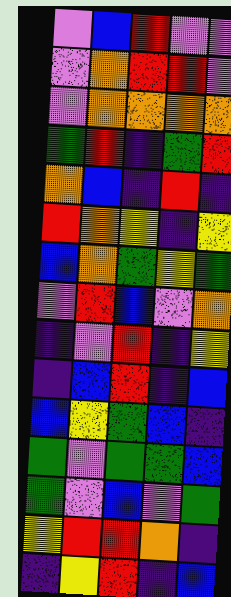[["violet", "blue", "red", "violet", "violet"], ["violet", "orange", "red", "red", "violet"], ["violet", "orange", "orange", "orange", "orange"], ["green", "red", "indigo", "green", "red"], ["orange", "blue", "indigo", "red", "indigo"], ["red", "orange", "yellow", "indigo", "yellow"], ["blue", "orange", "green", "yellow", "green"], ["violet", "red", "blue", "violet", "orange"], ["indigo", "violet", "red", "indigo", "yellow"], ["indigo", "blue", "red", "indigo", "blue"], ["blue", "yellow", "green", "blue", "indigo"], ["green", "violet", "green", "green", "blue"], ["green", "violet", "blue", "violet", "green"], ["yellow", "red", "red", "orange", "indigo"], ["indigo", "yellow", "red", "indigo", "blue"]]